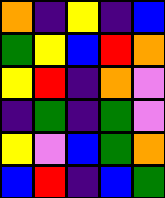[["orange", "indigo", "yellow", "indigo", "blue"], ["green", "yellow", "blue", "red", "orange"], ["yellow", "red", "indigo", "orange", "violet"], ["indigo", "green", "indigo", "green", "violet"], ["yellow", "violet", "blue", "green", "orange"], ["blue", "red", "indigo", "blue", "green"]]